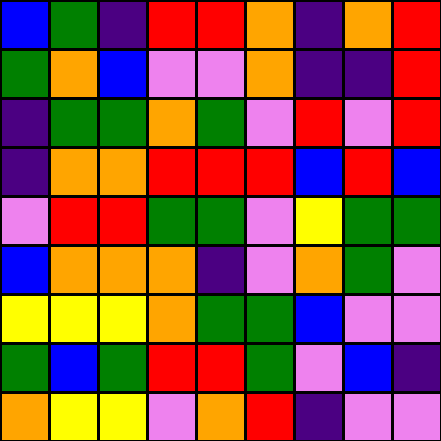[["blue", "green", "indigo", "red", "red", "orange", "indigo", "orange", "red"], ["green", "orange", "blue", "violet", "violet", "orange", "indigo", "indigo", "red"], ["indigo", "green", "green", "orange", "green", "violet", "red", "violet", "red"], ["indigo", "orange", "orange", "red", "red", "red", "blue", "red", "blue"], ["violet", "red", "red", "green", "green", "violet", "yellow", "green", "green"], ["blue", "orange", "orange", "orange", "indigo", "violet", "orange", "green", "violet"], ["yellow", "yellow", "yellow", "orange", "green", "green", "blue", "violet", "violet"], ["green", "blue", "green", "red", "red", "green", "violet", "blue", "indigo"], ["orange", "yellow", "yellow", "violet", "orange", "red", "indigo", "violet", "violet"]]